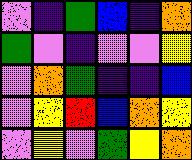[["violet", "indigo", "green", "blue", "indigo", "orange"], ["green", "violet", "indigo", "violet", "violet", "yellow"], ["violet", "orange", "green", "indigo", "indigo", "blue"], ["violet", "yellow", "red", "blue", "orange", "yellow"], ["violet", "yellow", "violet", "green", "yellow", "orange"]]